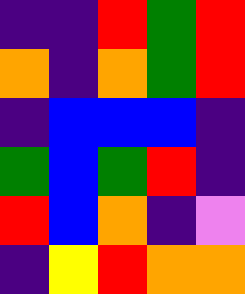[["indigo", "indigo", "red", "green", "red"], ["orange", "indigo", "orange", "green", "red"], ["indigo", "blue", "blue", "blue", "indigo"], ["green", "blue", "green", "red", "indigo"], ["red", "blue", "orange", "indigo", "violet"], ["indigo", "yellow", "red", "orange", "orange"]]